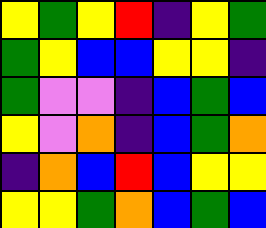[["yellow", "green", "yellow", "red", "indigo", "yellow", "green"], ["green", "yellow", "blue", "blue", "yellow", "yellow", "indigo"], ["green", "violet", "violet", "indigo", "blue", "green", "blue"], ["yellow", "violet", "orange", "indigo", "blue", "green", "orange"], ["indigo", "orange", "blue", "red", "blue", "yellow", "yellow"], ["yellow", "yellow", "green", "orange", "blue", "green", "blue"]]